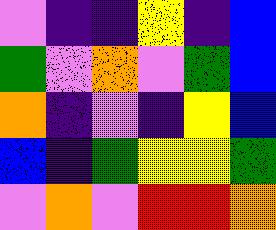[["violet", "indigo", "indigo", "yellow", "indigo", "blue"], ["green", "violet", "orange", "violet", "green", "blue"], ["orange", "indigo", "violet", "indigo", "yellow", "blue"], ["blue", "indigo", "green", "yellow", "yellow", "green"], ["violet", "orange", "violet", "red", "red", "orange"]]